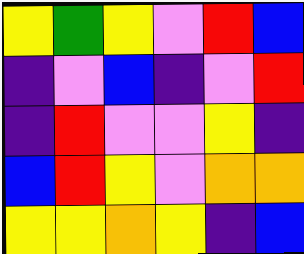[["yellow", "green", "yellow", "violet", "red", "blue"], ["indigo", "violet", "blue", "indigo", "violet", "red"], ["indigo", "red", "violet", "violet", "yellow", "indigo"], ["blue", "red", "yellow", "violet", "orange", "orange"], ["yellow", "yellow", "orange", "yellow", "indigo", "blue"]]